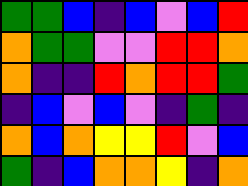[["green", "green", "blue", "indigo", "blue", "violet", "blue", "red"], ["orange", "green", "green", "violet", "violet", "red", "red", "orange"], ["orange", "indigo", "indigo", "red", "orange", "red", "red", "green"], ["indigo", "blue", "violet", "blue", "violet", "indigo", "green", "indigo"], ["orange", "blue", "orange", "yellow", "yellow", "red", "violet", "blue"], ["green", "indigo", "blue", "orange", "orange", "yellow", "indigo", "orange"]]